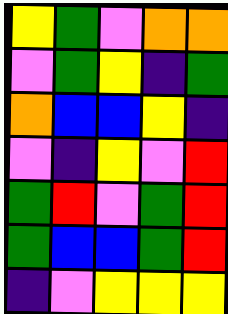[["yellow", "green", "violet", "orange", "orange"], ["violet", "green", "yellow", "indigo", "green"], ["orange", "blue", "blue", "yellow", "indigo"], ["violet", "indigo", "yellow", "violet", "red"], ["green", "red", "violet", "green", "red"], ["green", "blue", "blue", "green", "red"], ["indigo", "violet", "yellow", "yellow", "yellow"]]